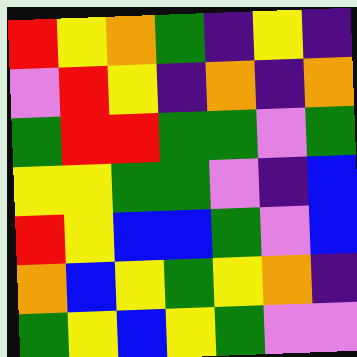[["red", "yellow", "orange", "green", "indigo", "yellow", "indigo"], ["violet", "red", "yellow", "indigo", "orange", "indigo", "orange"], ["green", "red", "red", "green", "green", "violet", "green"], ["yellow", "yellow", "green", "green", "violet", "indigo", "blue"], ["red", "yellow", "blue", "blue", "green", "violet", "blue"], ["orange", "blue", "yellow", "green", "yellow", "orange", "indigo"], ["green", "yellow", "blue", "yellow", "green", "violet", "violet"]]